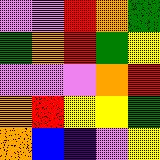[["violet", "violet", "red", "orange", "green"], ["green", "orange", "red", "green", "yellow"], ["violet", "violet", "violet", "orange", "red"], ["orange", "red", "yellow", "yellow", "green"], ["orange", "blue", "indigo", "violet", "yellow"]]